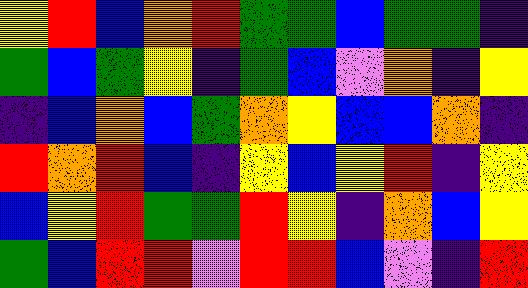[["yellow", "red", "blue", "orange", "red", "green", "green", "blue", "green", "green", "indigo"], ["green", "blue", "green", "yellow", "indigo", "green", "blue", "violet", "orange", "indigo", "yellow"], ["indigo", "blue", "orange", "blue", "green", "orange", "yellow", "blue", "blue", "orange", "indigo"], ["red", "orange", "red", "blue", "indigo", "yellow", "blue", "yellow", "red", "indigo", "yellow"], ["blue", "yellow", "red", "green", "green", "red", "yellow", "indigo", "orange", "blue", "yellow"], ["green", "blue", "red", "red", "violet", "red", "red", "blue", "violet", "indigo", "red"]]